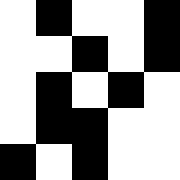[["white", "black", "white", "white", "black"], ["white", "white", "black", "white", "black"], ["white", "black", "white", "black", "white"], ["white", "black", "black", "white", "white"], ["black", "white", "black", "white", "white"]]